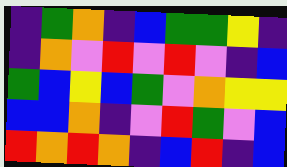[["indigo", "green", "orange", "indigo", "blue", "green", "green", "yellow", "indigo"], ["indigo", "orange", "violet", "red", "violet", "red", "violet", "indigo", "blue"], ["green", "blue", "yellow", "blue", "green", "violet", "orange", "yellow", "yellow"], ["blue", "blue", "orange", "indigo", "violet", "red", "green", "violet", "blue"], ["red", "orange", "red", "orange", "indigo", "blue", "red", "indigo", "blue"]]